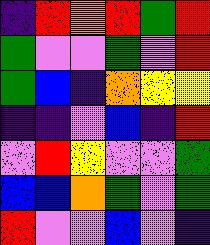[["indigo", "red", "orange", "red", "green", "red"], ["green", "violet", "violet", "green", "violet", "red"], ["green", "blue", "indigo", "orange", "yellow", "yellow"], ["indigo", "indigo", "violet", "blue", "indigo", "red"], ["violet", "red", "yellow", "violet", "violet", "green"], ["blue", "blue", "orange", "green", "violet", "green"], ["red", "violet", "violet", "blue", "violet", "indigo"]]